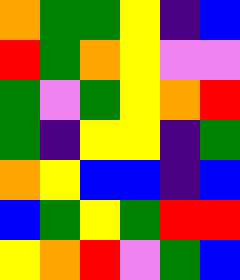[["orange", "green", "green", "yellow", "indigo", "blue"], ["red", "green", "orange", "yellow", "violet", "violet"], ["green", "violet", "green", "yellow", "orange", "red"], ["green", "indigo", "yellow", "yellow", "indigo", "green"], ["orange", "yellow", "blue", "blue", "indigo", "blue"], ["blue", "green", "yellow", "green", "red", "red"], ["yellow", "orange", "red", "violet", "green", "blue"]]